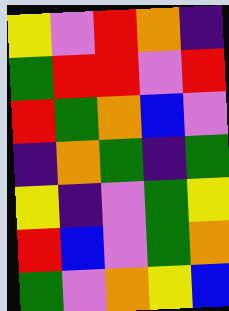[["yellow", "violet", "red", "orange", "indigo"], ["green", "red", "red", "violet", "red"], ["red", "green", "orange", "blue", "violet"], ["indigo", "orange", "green", "indigo", "green"], ["yellow", "indigo", "violet", "green", "yellow"], ["red", "blue", "violet", "green", "orange"], ["green", "violet", "orange", "yellow", "blue"]]